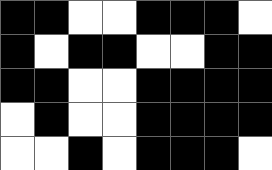[["black", "black", "white", "white", "black", "black", "black", "white"], ["black", "white", "black", "black", "white", "white", "black", "black"], ["black", "black", "white", "white", "black", "black", "black", "black"], ["white", "black", "white", "white", "black", "black", "black", "black"], ["white", "white", "black", "white", "black", "black", "black", "white"]]